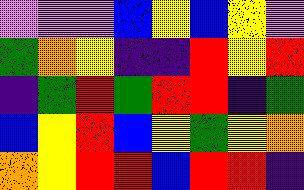[["violet", "violet", "violet", "blue", "yellow", "blue", "yellow", "violet"], ["green", "orange", "yellow", "indigo", "indigo", "red", "yellow", "red"], ["indigo", "green", "red", "green", "red", "red", "indigo", "green"], ["blue", "yellow", "red", "blue", "yellow", "green", "yellow", "orange"], ["orange", "yellow", "red", "red", "blue", "red", "red", "indigo"]]